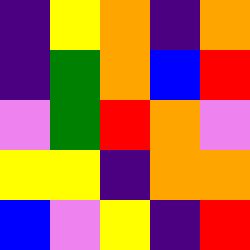[["indigo", "yellow", "orange", "indigo", "orange"], ["indigo", "green", "orange", "blue", "red"], ["violet", "green", "red", "orange", "violet"], ["yellow", "yellow", "indigo", "orange", "orange"], ["blue", "violet", "yellow", "indigo", "red"]]